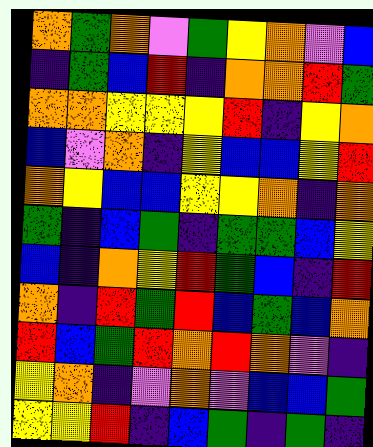[["orange", "green", "orange", "violet", "green", "yellow", "orange", "violet", "blue"], ["indigo", "green", "blue", "red", "indigo", "orange", "orange", "red", "green"], ["orange", "orange", "yellow", "yellow", "yellow", "red", "indigo", "yellow", "orange"], ["blue", "violet", "orange", "indigo", "yellow", "blue", "blue", "yellow", "red"], ["orange", "yellow", "blue", "blue", "yellow", "yellow", "orange", "indigo", "orange"], ["green", "indigo", "blue", "green", "indigo", "green", "green", "blue", "yellow"], ["blue", "indigo", "orange", "yellow", "red", "green", "blue", "indigo", "red"], ["orange", "indigo", "red", "green", "red", "blue", "green", "blue", "orange"], ["red", "blue", "green", "red", "orange", "red", "orange", "violet", "indigo"], ["yellow", "orange", "indigo", "violet", "orange", "violet", "blue", "blue", "green"], ["yellow", "yellow", "red", "indigo", "blue", "green", "indigo", "green", "indigo"]]